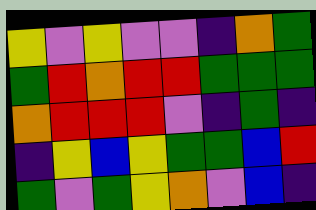[["yellow", "violet", "yellow", "violet", "violet", "indigo", "orange", "green"], ["green", "red", "orange", "red", "red", "green", "green", "green"], ["orange", "red", "red", "red", "violet", "indigo", "green", "indigo"], ["indigo", "yellow", "blue", "yellow", "green", "green", "blue", "red"], ["green", "violet", "green", "yellow", "orange", "violet", "blue", "indigo"]]